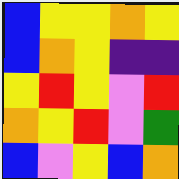[["blue", "yellow", "yellow", "orange", "yellow"], ["blue", "orange", "yellow", "indigo", "indigo"], ["yellow", "red", "yellow", "violet", "red"], ["orange", "yellow", "red", "violet", "green"], ["blue", "violet", "yellow", "blue", "orange"]]